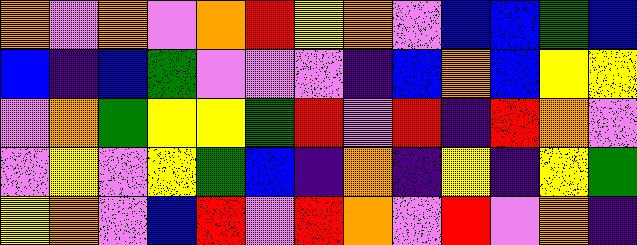[["orange", "violet", "orange", "violet", "orange", "red", "yellow", "orange", "violet", "blue", "blue", "green", "blue"], ["blue", "indigo", "blue", "green", "violet", "violet", "violet", "indigo", "blue", "orange", "blue", "yellow", "yellow"], ["violet", "orange", "green", "yellow", "yellow", "green", "red", "violet", "red", "indigo", "red", "orange", "violet"], ["violet", "yellow", "violet", "yellow", "green", "blue", "indigo", "orange", "indigo", "yellow", "indigo", "yellow", "green"], ["yellow", "orange", "violet", "blue", "red", "violet", "red", "orange", "violet", "red", "violet", "orange", "indigo"]]